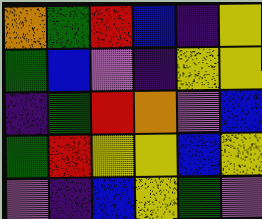[["orange", "green", "red", "blue", "indigo", "yellow"], ["green", "blue", "violet", "indigo", "yellow", "yellow"], ["indigo", "green", "red", "orange", "violet", "blue"], ["green", "red", "yellow", "yellow", "blue", "yellow"], ["violet", "indigo", "blue", "yellow", "green", "violet"]]